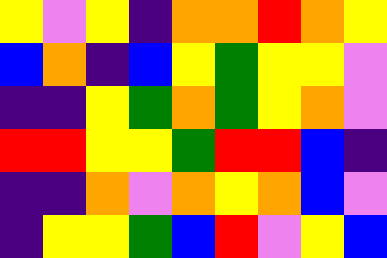[["yellow", "violet", "yellow", "indigo", "orange", "orange", "red", "orange", "yellow"], ["blue", "orange", "indigo", "blue", "yellow", "green", "yellow", "yellow", "violet"], ["indigo", "indigo", "yellow", "green", "orange", "green", "yellow", "orange", "violet"], ["red", "red", "yellow", "yellow", "green", "red", "red", "blue", "indigo"], ["indigo", "indigo", "orange", "violet", "orange", "yellow", "orange", "blue", "violet"], ["indigo", "yellow", "yellow", "green", "blue", "red", "violet", "yellow", "blue"]]